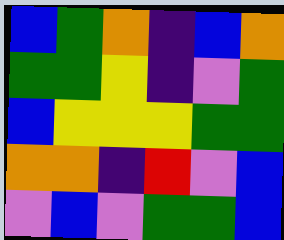[["blue", "green", "orange", "indigo", "blue", "orange"], ["green", "green", "yellow", "indigo", "violet", "green"], ["blue", "yellow", "yellow", "yellow", "green", "green"], ["orange", "orange", "indigo", "red", "violet", "blue"], ["violet", "blue", "violet", "green", "green", "blue"]]